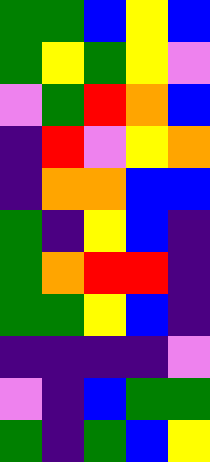[["green", "green", "blue", "yellow", "blue"], ["green", "yellow", "green", "yellow", "violet"], ["violet", "green", "red", "orange", "blue"], ["indigo", "red", "violet", "yellow", "orange"], ["indigo", "orange", "orange", "blue", "blue"], ["green", "indigo", "yellow", "blue", "indigo"], ["green", "orange", "red", "red", "indigo"], ["green", "green", "yellow", "blue", "indigo"], ["indigo", "indigo", "indigo", "indigo", "violet"], ["violet", "indigo", "blue", "green", "green"], ["green", "indigo", "green", "blue", "yellow"]]